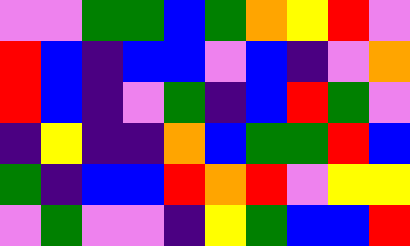[["violet", "violet", "green", "green", "blue", "green", "orange", "yellow", "red", "violet"], ["red", "blue", "indigo", "blue", "blue", "violet", "blue", "indigo", "violet", "orange"], ["red", "blue", "indigo", "violet", "green", "indigo", "blue", "red", "green", "violet"], ["indigo", "yellow", "indigo", "indigo", "orange", "blue", "green", "green", "red", "blue"], ["green", "indigo", "blue", "blue", "red", "orange", "red", "violet", "yellow", "yellow"], ["violet", "green", "violet", "violet", "indigo", "yellow", "green", "blue", "blue", "red"]]